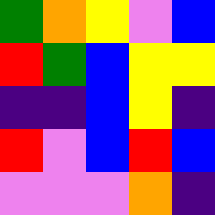[["green", "orange", "yellow", "violet", "blue"], ["red", "green", "blue", "yellow", "yellow"], ["indigo", "indigo", "blue", "yellow", "indigo"], ["red", "violet", "blue", "red", "blue"], ["violet", "violet", "violet", "orange", "indigo"]]